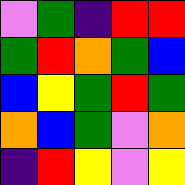[["violet", "green", "indigo", "red", "red"], ["green", "red", "orange", "green", "blue"], ["blue", "yellow", "green", "red", "green"], ["orange", "blue", "green", "violet", "orange"], ["indigo", "red", "yellow", "violet", "yellow"]]